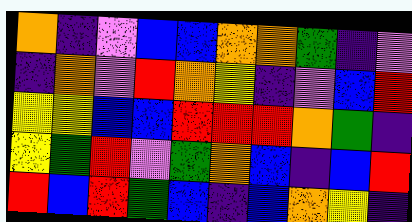[["orange", "indigo", "violet", "blue", "blue", "orange", "orange", "green", "indigo", "violet"], ["indigo", "orange", "violet", "red", "orange", "yellow", "indigo", "violet", "blue", "red"], ["yellow", "yellow", "blue", "blue", "red", "red", "red", "orange", "green", "indigo"], ["yellow", "green", "red", "violet", "green", "orange", "blue", "indigo", "blue", "red"], ["red", "blue", "red", "green", "blue", "indigo", "blue", "orange", "yellow", "indigo"]]